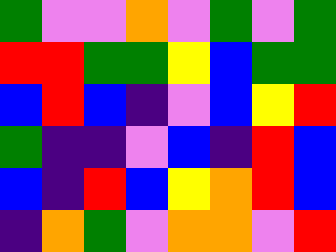[["green", "violet", "violet", "orange", "violet", "green", "violet", "green"], ["red", "red", "green", "green", "yellow", "blue", "green", "green"], ["blue", "red", "blue", "indigo", "violet", "blue", "yellow", "red"], ["green", "indigo", "indigo", "violet", "blue", "indigo", "red", "blue"], ["blue", "indigo", "red", "blue", "yellow", "orange", "red", "blue"], ["indigo", "orange", "green", "violet", "orange", "orange", "violet", "red"]]